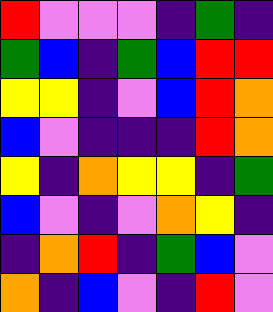[["red", "violet", "violet", "violet", "indigo", "green", "indigo"], ["green", "blue", "indigo", "green", "blue", "red", "red"], ["yellow", "yellow", "indigo", "violet", "blue", "red", "orange"], ["blue", "violet", "indigo", "indigo", "indigo", "red", "orange"], ["yellow", "indigo", "orange", "yellow", "yellow", "indigo", "green"], ["blue", "violet", "indigo", "violet", "orange", "yellow", "indigo"], ["indigo", "orange", "red", "indigo", "green", "blue", "violet"], ["orange", "indigo", "blue", "violet", "indigo", "red", "violet"]]